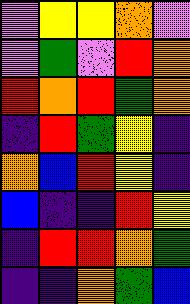[["violet", "yellow", "yellow", "orange", "violet"], ["violet", "green", "violet", "red", "orange"], ["red", "orange", "red", "green", "orange"], ["indigo", "red", "green", "yellow", "indigo"], ["orange", "blue", "red", "yellow", "indigo"], ["blue", "indigo", "indigo", "red", "yellow"], ["indigo", "red", "red", "orange", "green"], ["indigo", "indigo", "orange", "green", "blue"]]